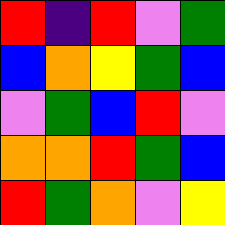[["red", "indigo", "red", "violet", "green"], ["blue", "orange", "yellow", "green", "blue"], ["violet", "green", "blue", "red", "violet"], ["orange", "orange", "red", "green", "blue"], ["red", "green", "orange", "violet", "yellow"]]